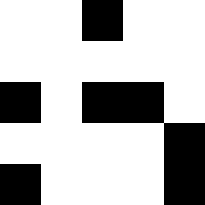[["white", "white", "black", "white", "white"], ["white", "white", "white", "white", "white"], ["black", "white", "black", "black", "white"], ["white", "white", "white", "white", "black"], ["black", "white", "white", "white", "black"]]